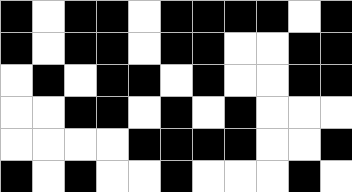[["black", "white", "black", "black", "white", "black", "black", "black", "black", "white", "black"], ["black", "white", "black", "black", "white", "black", "black", "white", "white", "black", "black"], ["white", "black", "white", "black", "black", "white", "black", "white", "white", "black", "black"], ["white", "white", "black", "black", "white", "black", "white", "black", "white", "white", "white"], ["white", "white", "white", "white", "black", "black", "black", "black", "white", "white", "black"], ["black", "white", "black", "white", "white", "black", "white", "white", "white", "black", "white"]]